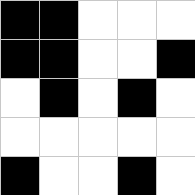[["black", "black", "white", "white", "white"], ["black", "black", "white", "white", "black"], ["white", "black", "white", "black", "white"], ["white", "white", "white", "white", "white"], ["black", "white", "white", "black", "white"]]